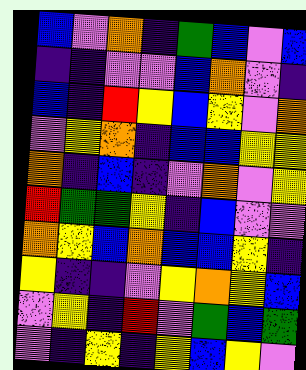[["blue", "violet", "orange", "indigo", "green", "blue", "violet", "blue"], ["indigo", "indigo", "violet", "violet", "blue", "orange", "violet", "indigo"], ["blue", "indigo", "red", "yellow", "blue", "yellow", "violet", "orange"], ["violet", "yellow", "orange", "indigo", "blue", "blue", "yellow", "yellow"], ["orange", "indigo", "blue", "indigo", "violet", "orange", "violet", "yellow"], ["red", "green", "green", "yellow", "indigo", "blue", "violet", "violet"], ["orange", "yellow", "blue", "orange", "blue", "blue", "yellow", "indigo"], ["yellow", "indigo", "indigo", "violet", "yellow", "orange", "yellow", "blue"], ["violet", "yellow", "indigo", "red", "violet", "green", "blue", "green"], ["violet", "indigo", "yellow", "indigo", "yellow", "blue", "yellow", "violet"]]